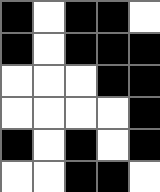[["black", "white", "black", "black", "white"], ["black", "white", "black", "black", "black"], ["white", "white", "white", "black", "black"], ["white", "white", "white", "white", "black"], ["black", "white", "black", "white", "black"], ["white", "white", "black", "black", "white"]]